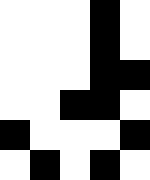[["white", "white", "white", "black", "white"], ["white", "white", "white", "black", "white"], ["white", "white", "white", "black", "black"], ["white", "white", "black", "black", "white"], ["black", "white", "white", "white", "black"], ["white", "black", "white", "black", "white"]]